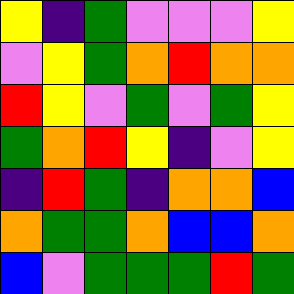[["yellow", "indigo", "green", "violet", "violet", "violet", "yellow"], ["violet", "yellow", "green", "orange", "red", "orange", "orange"], ["red", "yellow", "violet", "green", "violet", "green", "yellow"], ["green", "orange", "red", "yellow", "indigo", "violet", "yellow"], ["indigo", "red", "green", "indigo", "orange", "orange", "blue"], ["orange", "green", "green", "orange", "blue", "blue", "orange"], ["blue", "violet", "green", "green", "green", "red", "green"]]